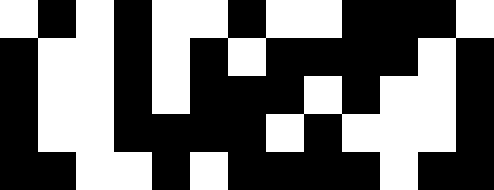[["white", "black", "white", "black", "white", "white", "black", "white", "white", "black", "black", "black", "white"], ["black", "white", "white", "black", "white", "black", "white", "black", "black", "black", "black", "white", "black"], ["black", "white", "white", "black", "white", "black", "black", "black", "white", "black", "white", "white", "black"], ["black", "white", "white", "black", "black", "black", "black", "white", "black", "white", "white", "white", "black"], ["black", "black", "white", "white", "black", "white", "black", "black", "black", "black", "white", "black", "black"]]